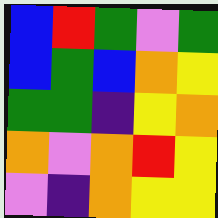[["blue", "red", "green", "violet", "green"], ["blue", "green", "blue", "orange", "yellow"], ["green", "green", "indigo", "yellow", "orange"], ["orange", "violet", "orange", "red", "yellow"], ["violet", "indigo", "orange", "yellow", "yellow"]]